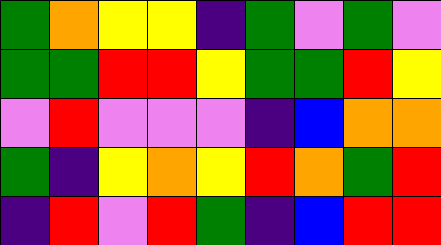[["green", "orange", "yellow", "yellow", "indigo", "green", "violet", "green", "violet"], ["green", "green", "red", "red", "yellow", "green", "green", "red", "yellow"], ["violet", "red", "violet", "violet", "violet", "indigo", "blue", "orange", "orange"], ["green", "indigo", "yellow", "orange", "yellow", "red", "orange", "green", "red"], ["indigo", "red", "violet", "red", "green", "indigo", "blue", "red", "red"]]